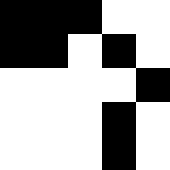[["black", "black", "black", "white", "white"], ["black", "black", "white", "black", "white"], ["white", "white", "white", "white", "black"], ["white", "white", "white", "black", "white"], ["white", "white", "white", "black", "white"]]